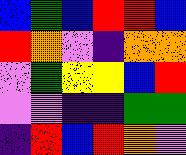[["blue", "green", "blue", "red", "red", "blue"], ["red", "orange", "violet", "indigo", "orange", "orange"], ["violet", "green", "yellow", "yellow", "blue", "red"], ["violet", "violet", "indigo", "indigo", "green", "green"], ["indigo", "red", "blue", "red", "orange", "violet"]]